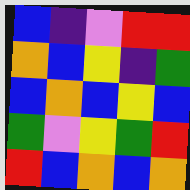[["blue", "indigo", "violet", "red", "red"], ["orange", "blue", "yellow", "indigo", "green"], ["blue", "orange", "blue", "yellow", "blue"], ["green", "violet", "yellow", "green", "red"], ["red", "blue", "orange", "blue", "orange"]]